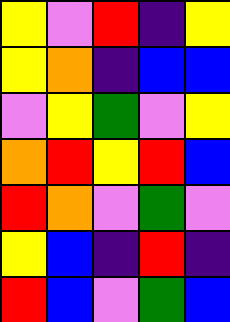[["yellow", "violet", "red", "indigo", "yellow"], ["yellow", "orange", "indigo", "blue", "blue"], ["violet", "yellow", "green", "violet", "yellow"], ["orange", "red", "yellow", "red", "blue"], ["red", "orange", "violet", "green", "violet"], ["yellow", "blue", "indigo", "red", "indigo"], ["red", "blue", "violet", "green", "blue"]]